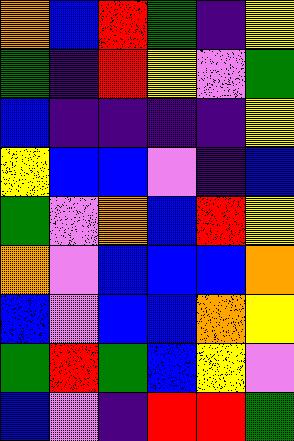[["orange", "blue", "red", "green", "indigo", "yellow"], ["green", "indigo", "red", "yellow", "violet", "green"], ["blue", "indigo", "indigo", "indigo", "indigo", "yellow"], ["yellow", "blue", "blue", "violet", "indigo", "blue"], ["green", "violet", "orange", "blue", "red", "yellow"], ["orange", "violet", "blue", "blue", "blue", "orange"], ["blue", "violet", "blue", "blue", "orange", "yellow"], ["green", "red", "green", "blue", "yellow", "violet"], ["blue", "violet", "indigo", "red", "red", "green"]]